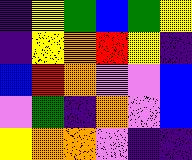[["indigo", "yellow", "green", "blue", "green", "yellow"], ["indigo", "yellow", "orange", "red", "yellow", "indigo"], ["blue", "red", "orange", "violet", "violet", "blue"], ["violet", "green", "indigo", "orange", "violet", "blue"], ["yellow", "orange", "orange", "violet", "indigo", "indigo"]]